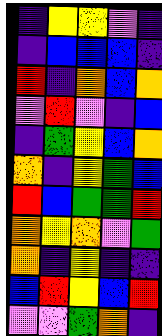[["indigo", "yellow", "yellow", "violet", "indigo"], ["indigo", "blue", "blue", "blue", "indigo"], ["red", "indigo", "orange", "blue", "orange"], ["violet", "red", "violet", "indigo", "blue"], ["indigo", "green", "yellow", "blue", "orange"], ["orange", "indigo", "yellow", "green", "blue"], ["red", "blue", "green", "green", "red"], ["orange", "yellow", "orange", "violet", "green"], ["orange", "indigo", "yellow", "indigo", "indigo"], ["blue", "red", "yellow", "blue", "red"], ["violet", "violet", "green", "orange", "indigo"]]